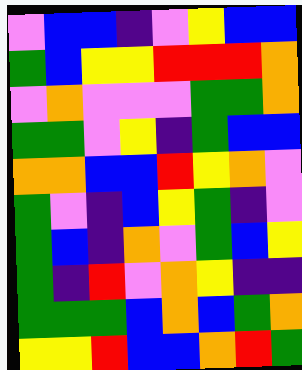[["violet", "blue", "blue", "indigo", "violet", "yellow", "blue", "blue"], ["green", "blue", "yellow", "yellow", "red", "red", "red", "orange"], ["violet", "orange", "violet", "violet", "violet", "green", "green", "orange"], ["green", "green", "violet", "yellow", "indigo", "green", "blue", "blue"], ["orange", "orange", "blue", "blue", "red", "yellow", "orange", "violet"], ["green", "violet", "indigo", "blue", "yellow", "green", "indigo", "violet"], ["green", "blue", "indigo", "orange", "violet", "green", "blue", "yellow"], ["green", "indigo", "red", "violet", "orange", "yellow", "indigo", "indigo"], ["green", "green", "green", "blue", "orange", "blue", "green", "orange"], ["yellow", "yellow", "red", "blue", "blue", "orange", "red", "green"]]